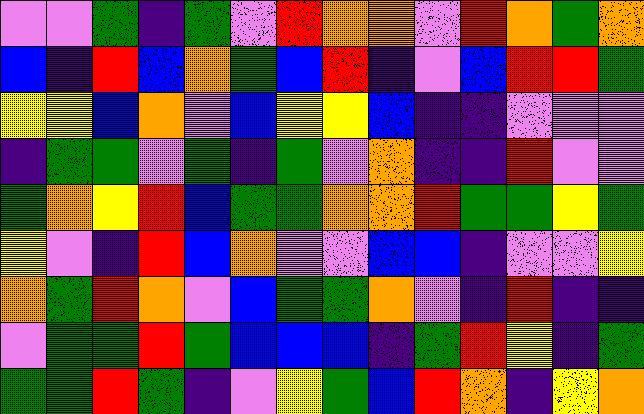[["violet", "violet", "green", "indigo", "green", "violet", "red", "orange", "orange", "violet", "red", "orange", "green", "orange"], ["blue", "indigo", "red", "blue", "orange", "green", "blue", "red", "indigo", "violet", "blue", "red", "red", "green"], ["yellow", "yellow", "blue", "orange", "violet", "blue", "yellow", "yellow", "blue", "indigo", "indigo", "violet", "violet", "violet"], ["indigo", "green", "green", "violet", "green", "indigo", "green", "violet", "orange", "indigo", "indigo", "red", "violet", "violet"], ["green", "orange", "yellow", "red", "blue", "green", "green", "orange", "orange", "red", "green", "green", "yellow", "green"], ["yellow", "violet", "indigo", "red", "blue", "orange", "violet", "violet", "blue", "blue", "indigo", "violet", "violet", "yellow"], ["orange", "green", "red", "orange", "violet", "blue", "green", "green", "orange", "violet", "indigo", "red", "indigo", "indigo"], ["violet", "green", "green", "red", "green", "blue", "blue", "blue", "indigo", "green", "red", "yellow", "indigo", "green"], ["green", "green", "red", "green", "indigo", "violet", "yellow", "green", "blue", "red", "orange", "indigo", "yellow", "orange"]]